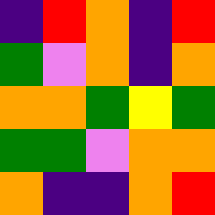[["indigo", "red", "orange", "indigo", "red"], ["green", "violet", "orange", "indigo", "orange"], ["orange", "orange", "green", "yellow", "green"], ["green", "green", "violet", "orange", "orange"], ["orange", "indigo", "indigo", "orange", "red"]]